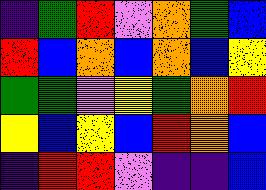[["indigo", "green", "red", "violet", "orange", "green", "blue"], ["red", "blue", "orange", "blue", "orange", "blue", "yellow"], ["green", "green", "violet", "yellow", "green", "orange", "red"], ["yellow", "blue", "yellow", "blue", "red", "orange", "blue"], ["indigo", "red", "red", "violet", "indigo", "indigo", "blue"]]